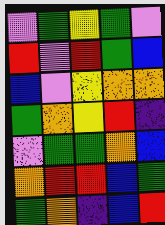[["violet", "green", "yellow", "green", "violet"], ["red", "violet", "red", "green", "blue"], ["blue", "violet", "yellow", "orange", "orange"], ["green", "orange", "yellow", "red", "indigo"], ["violet", "green", "green", "orange", "blue"], ["orange", "red", "red", "blue", "green"], ["green", "orange", "indigo", "blue", "red"]]